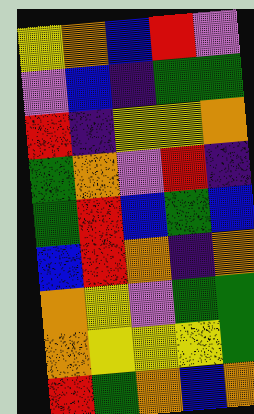[["yellow", "orange", "blue", "red", "violet"], ["violet", "blue", "indigo", "green", "green"], ["red", "indigo", "yellow", "yellow", "orange"], ["green", "orange", "violet", "red", "indigo"], ["green", "red", "blue", "green", "blue"], ["blue", "red", "orange", "indigo", "orange"], ["orange", "yellow", "violet", "green", "green"], ["orange", "yellow", "yellow", "yellow", "green"], ["red", "green", "orange", "blue", "orange"]]